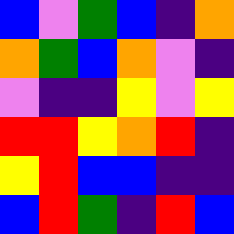[["blue", "violet", "green", "blue", "indigo", "orange"], ["orange", "green", "blue", "orange", "violet", "indigo"], ["violet", "indigo", "indigo", "yellow", "violet", "yellow"], ["red", "red", "yellow", "orange", "red", "indigo"], ["yellow", "red", "blue", "blue", "indigo", "indigo"], ["blue", "red", "green", "indigo", "red", "blue"]]